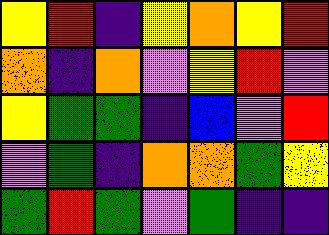[["yellow", "red", "indigo", "yellow", "orange", "yellow", "red"], ["orange", "indigo", "orange", "violet", "yellow", "red", "violet"], ["yellow", "green", "green", "indigo", "blue", "violet", "red"], ["violet", "green", "indigo", "orange", "orange", "green", "yellow"], ["green", "red", "green", "violet", "green", "indigo", "indigo"]]